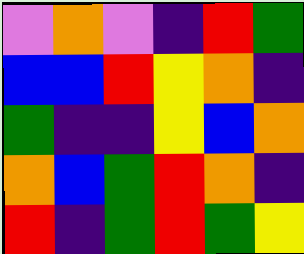[["violet", "orange", "violet", "indigo", "red", "green"], ["blue", "blue", "red", "yellow", "orange", "indigo"], ["green", "indigo", "indigo", "yellow", "blue", "orange"], ["orange", "blue", "green", "red", "orange", "indigo"], ["red", "indigo", "green", "red", "green", "yellow"]]